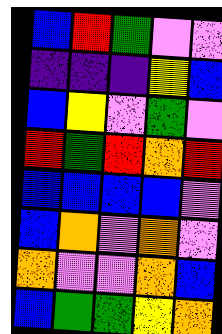[["blue", "red", "green", "violet", "violet"], ["indigo", "indigo", "indigo", "yellow", "blue"], ["blue", "yellow", "violet", "green", "violet"], ["red", "green", "red", "orange", "red"], ["blue", "blue", "blue", "blue", "violet"], ["blue", "orange", "violet", "orange", "violet"], ["orange", "violet", "violet", "orange", "blue"], ["blue", "green", "green", "yellow", "orange"]]